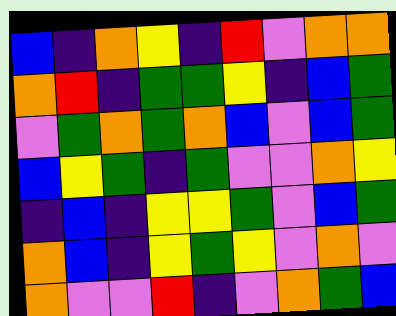[["blue", "indigo", "orange", "yellow", "indigo", "red", "violet", "orange", "orange"], ["orange", "red", "indigo", "green", "green", "yellow", "indigo", "blue", "green"], ["violet", "green", "orange", "green", "orange", "blue", "violet", "blue", "green"], ["blue", "yellow", "green", "indigo", "green", "violet", "violet", "orange", "yellow"], ["indigo", "blue", "indigo", "yellow", "yellow", "green", "violet", "blue", "green"], ["orange", "blue", "indigo", "yellow", "green", "yellow", "violet", "orange", "violet"], ["orange", "violet", "violet", "red", "indigo", "violet", "orange", "green", "blue"]]